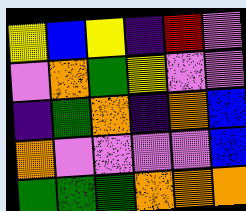[["yellow", "blue", "yellow", "indigo", "red", "violet"], ["violet", "orange", "green", "yellow", "violet", "violet"], ["indigo", "green", "orange", "indigo", "orange", "blue"], ["orange", "violet", "violet", "violet", "violet", "blue"], ["green", "green", "green", "orange", "orange", "orange"]]